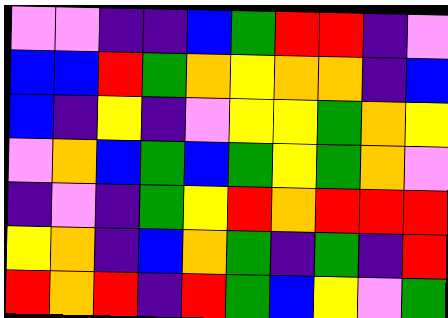[["violet", "violet", "indigo", "indigo", "blue", "green", "red", "red", "indigo", "violet"], ["blue", "blue", "red", "green", "orange", "yellow", "orange", "orange", "indigo", "blue"], ["blue", "indigo", "yellow", "indigo", "violet", "yellow", "yellow", "green", "orange", "yellow"], ["violet", "orange", "blue", "green", "blue", "green", "yellow", "green", "orange", "violet"], ["indigo", "violet", "indigo", "green", "yellow", "red", "orange", "red", "red", "red"], ["yellow", "orange", "indigo", "blue", "orange", "green", "indigo", "green", "indigo", "red"], ["red", "orange", "red", "indigo", "red", "green", "blue", "yellow", "violet", "green"]]